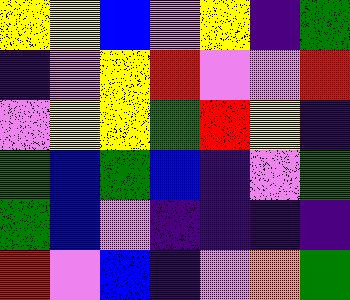[["yellow", "yellow", "blue", "violet", "yellow", "indigo", "green"], ["indigo", "violet", "yellow", "red", "violet", "violet", "red"], ["violet", "yellow", "yellow", "green", "red", "yellow", "indigo"], ["green", "blue", "green", "blue", "indigo", "violet", "green"], ["green", "blue", "violet", "indigo", "indigo", "indigo", "indigo"], ["red", "violet", "blue", "indigo", "violet", "orange", "green"]]